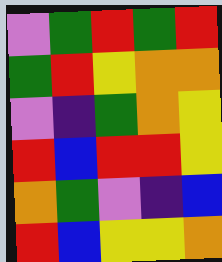[["violet", "green", "red", "green", "red"], ["green", "red", "yellow", "orange", "orange"], ["violet", "indigo", "green", "orange", "yellow"], ["red", "blue", "red", "red", "yellow"], ["orange", "green", "violet", "indigo", "blue"], ["red", "blue", "yellow", "yellow", "orange"]]